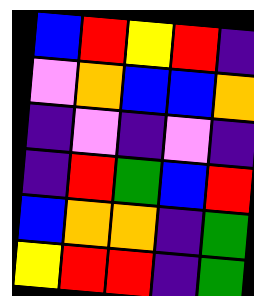[["blue", "red", "yellow", "red", "indigo"], ["violet", "orange", "blue", "blue", "orange"], ["indigo", "violet", "indigo", "violet", "indigo"], ["indigo", "red", "green", "blue", "red"], ["blue", "orange", "orange", "indigo", "green"], ["yellow", "red", "red", "indigo", "green"]]